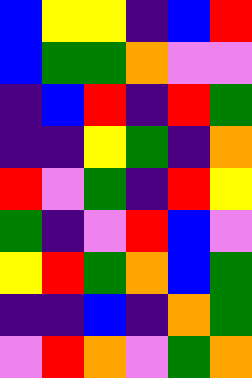[["blue", "yellow", "yellow", "indigo", "blue", "red"], ["blue", "green", "green", "orange", "violet", "violet"], ["indigo", "blue", "red", "indigo", "red", "green"], ["indigo", "indigo", "yellow", "green", "indigo", "orange"], ["red", "violet", "green", "indigo", "red", "yellow"], ["green", "indigo", "violet", "red", "blue", "violet"], ["yellow", "red", "green", "orange", "blue", "green"], ["indigo", "indigo", "blue", "indigo", "orange", "green"], ["violet", "red", "orange", "violet", "green", "orange"]]